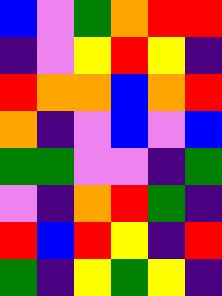[["blue", "violet", "green", "orange", "red", "red"], ["indigo", "violet", "yellow", "red", "yellow", "indigo"], ["red", "orange", "orange", "blue", "orange", "red"], ["orange", "indigo", "violet", "blue", "violet", "blue"], ["green", "green", "violet", "violet", "indigo", "green"], ["violet", "indigo", "orange", "red", "green", "indigo"], ["red", "blue", "red", "yellow", "indigo", "red"], ["green", "indigo", "yellow", "green", "yellow", "indigo"]]